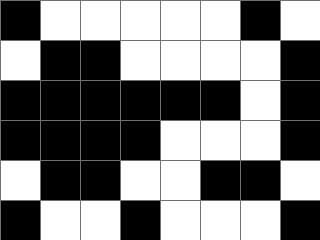[["black", "white", "white", "white", "white", "white", "black", "white"], ["white", "black", "black", "white", "white", "white", "white", "black"], ["black", "black", "black", "black", "black", "black", "white", "black"], ["black", "black", "black", "black", "white", "white", "white", "black"], ["white", "black", "black", "white", "white", "black", "black", "white"], ["black", "white", "white", "black", "white", "white", "white", "black"]]